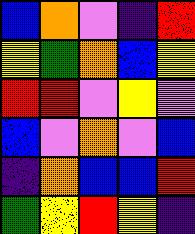[["blue", "orange", "violet", "indigo", "red"], ["yellow", "green", "orange", "blue", "yellow"], ["red", "red", "violet", "yellow", "violet"], ["blue", "violet", "orange", "violet", "blue"], ["indigo", "orange", "blue", "blue", "red"], ["green", "yellow", "red", "yellow", "indigo"]]